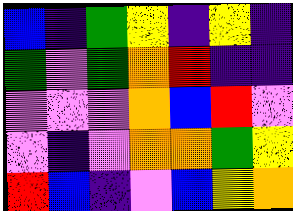[["blue", "indigo", "green", "yellow", "indigo", "yellow", "indigo"], ["green", "violet", "green", "orange", "red", "indigo", "indigo"], ["violet", "violet", "violet", "orange", "blue", "red", "violet"], ["violet", "indigo", "violet", "orange", "orange", "green", "yellow"], ["red", "blue", "indigo", "violet", "blue", "yellow", "orange"]]